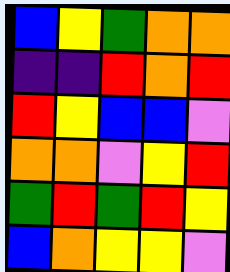[["blue", "yellow", "green", "orange", "orange"], ["indigo", "indigo", "red", "orange", "red"], ["red", "yellow", "blue", "blue", "violet"], ["orange", "orange", "violet", "yellow", "red"], ["green", "red", "green", "red", "yellow"], ["blue", "orange", "yellow", "yellow", "violet"]]